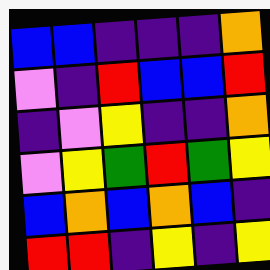[["blue", "blue", "indigo", "indigo", "indigo", "orange"], ["violet", "indigo", "red", "blue", "blue", "red"], ["indigo", "violet", "yellow", "indigo", "indigo", "orange"], ["violet", "yellow", "green", "red", "green", "yellow"], ["blue", "orange", "blue", "orange", "blue", "indigo"], ["red", "red", "indigo", "yellow", "indigo", "yellow"]]